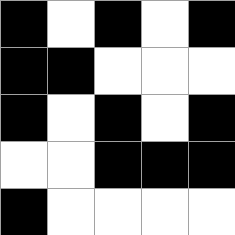[["black", "white", "black", "white", "black"], ["black", "black", "white", "white", "white"], ["black", "white", "black", "white", "black"], ["white", "white", "black", "black", "black"], ["black", "white", "white", "white", "white"]]